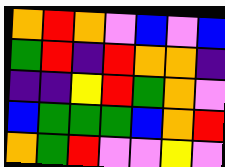[["orange", "red", "orange", "violet", "blue", "violet", "blue"], ["green", "red", "indigo", "red", "orange", "orange", "indigo"], ["indigo", "indigo", "yellow", "red", "green", "orange", "violet"], ["blue", "green", "green", "green", "blue", "orange", "red"], ["orange", "green", "red", "violet", "violet", "yellow", "violet"]]